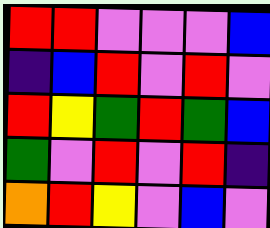[["red", "red", "violet", "violet", "violet", "blue"], ["indigo", "blue", "red", "violet", "red", "violet"], ["red", "yellow", "green", "red", "green", "blue"], ["green", "violet", "red", "violet", "red", "indigo"], ["orange", "red", "yellow", "violet", "blue", "violet"]]